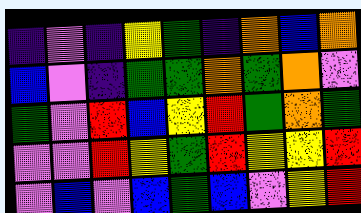[["indigo", "violet", "indigo", "yellow", "green", "indigo", "orange", "blue", "orange"], ["blue", "violet", "indigo", "green", "green", "orange", "green", "orange", "violet"], ["green", "violet", "red", "blue", "yellow", "red", "green", "orange", "green"], ["violet", "violet", "red", "yellow", "green", "red", "yellow", "yellow", "red"], ["violet", "blue", "violet", "blue", "green", "blue", "violet", "yellow", "red"]]